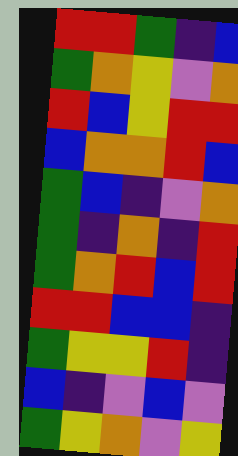[["red", "red", "green", "indigo", "blue"], ["green", "orange", "yellow", "violet", "orange"], ["red", "blue", "yellow", "red", "red"], ["blue", "orange", "orange", "red", "blue"], ["green", "blue", "indigo", "violet", "orange"], ["green", "indigo", "orange", "indigo", "red"], ["green", "orange", "red", "blue", "red"], ["red", "red", "blue", "blue", "indigo"], ["green", "yellow", "yellow", "red", "indigo"], ["blue", "indigo", "violet", "blue", "violet"], ["green", "yellow", "orange", "violet", "yellow"]]